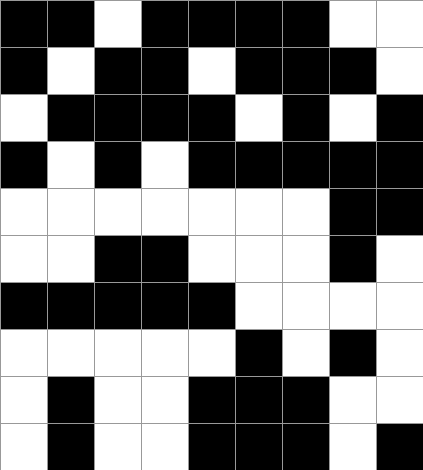[["black", "black", "white", "black", "black", "black", "black", "white", "white"], ["black", "white", "black", "black", "white", "black", "black", "black", "white"], ["white", "black", "black", "black", "black", "white", "black", "white", "black"], ["black", "white", "black", "white", "black", "black", "black", "black", "black"], ["white", "white", "white", "white", "white", "white", "white", "black", "black"], ["white", "white", "black", "black", "white", "white", "white", "black", "white"], ["black", "black", "black", "black", "black", "white", "white", "white", "white"], ["white", "white", "white", "white", "white", "black", "white", "black", "white"], ["white", "black", "white", "white", "black", "black", "black", "white", "white"], ["white", "black", "white", "white", "black", "black", "black", "white", "black"]]